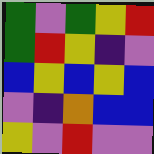[["green", "violet", "green", "yellow", "red"], ["green", "red", "yellow", "indigo", "violet"], ["blue", "yellow", "blue", "yellow", "blue"], ["violet", "indigo", "orange", "blue", "blue"], ["yellow", "violet", "red", "violet", "violet"]]